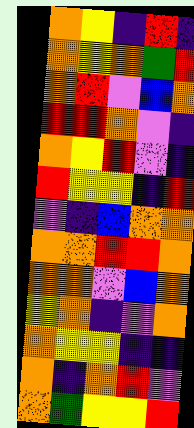[["orange", "yellow", "indigo", "red", "indigo"], ["orange", "yellow", "orange", "green", "red"], ["orange", "red", "violet", "blue", "orange"], ["red", "red", "orange", "violet", "indigo"], ["orange", "yellow", "red", "violet", "indigo"], ["red", "yellow", "yellow", "indigo", "red"], ["violet", "indigo", "blue", "orange", "orange"], ["orange", "orange", "red", "red", "orange"], ["orange", "orange", "violet", "blue", "orange"], ["yellow", "orange", "indigo", "violet", "orange"], ["orange", "yellow", "yellow", "indigo", "indigo"], ["orange", "indigo", "orange", "red", "violet"], ["orange", "green", "yellow", "yellow", "red"]]